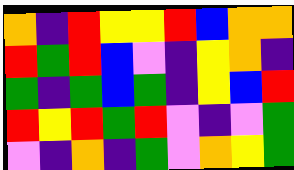[["orange", "indigo", "red", "yellow", "yellow", "red", "blue", "orange", "orange"], ["red", "green", "red", "blue", "violet", "indigo", "yellow", "orange", "indigo"], ["green", "indigo", "green", "blue", "green", "indigo", "yellow", "blue", "red"], ["red", "yellow", "red", "green", "red", "violet", "indigo", "violet", "green"], ["violet", "indigo", "orange", "indigo", "green", "violet", "orange", "yellow", "green"]]